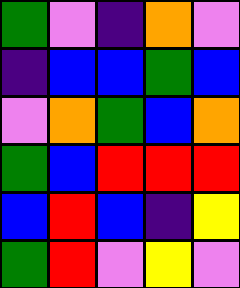[["green", "violet", "indigo", "orange", "violet"], ["indigo", "blue", "blue", "green", "blue"], ["violet", "orange", "green", "blue", "orange"], ["green", "blue", "red", "red", "red"], ["blue", "red", "blue", "indigo", "yellow"], ["green", "red", "violet", "yellow", "violet"]]